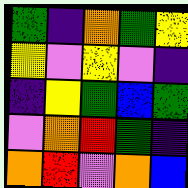[["green", "indigo", "orange", "green", "yellow"], ["yellow", "violet", "yellow", "violet", "indigo"], ["indigo", "yellow", "green", "blue", "green"], ["violet", "orange", "red", "green", "indigo"], ["orange", "red", "violet", "orange", "blue"]]